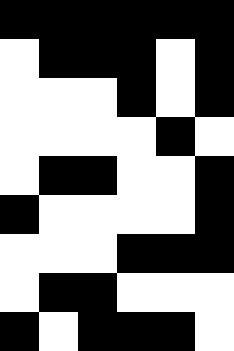[["black", "black", "black", "black", "black", "black"], ["white", "black", "black", "black", "white", "black"], ["white", "white", "white", "black", "white", "black"], ["white", "white", "white", "white", "black", "white"], ["white", "black", "black", "white", "white", "black"], ["black", "white", "white", "white", "white", "black"], ["white", "white", "white", "black", "black", "black"], ["white", "black", "black", "white", "white", "white"], ["black", "white", "black", "black", "black", "white"]]